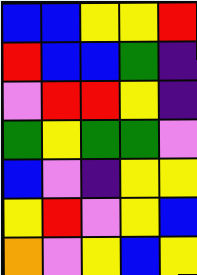[["blue", "blue", "yellow", "yellow", "red"], ["red", "blue", "blue", "green", "indigo"], ["violet", "red", "red", "yellow", "indigo"], ["green", "yellow", "green", "green", "violet"], ["blue", "violet", "indigo", "yellow", "yellow"], ["yellow", "red", "violet", "yellow", "blue"], ["orange", "violet", "yellow", "blue", "yellow"]]